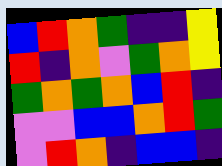[["blue", "red", "orange", "green", "indigo", "indigo", "yellow"], ["red", "indigo", "orange", "violet", "green", "orange", "yellow"], ["green", "orange", "green", "orange", "blue", "red", "indigo"], ["violet", "violet", "blue", "blue", "orange", "red", "green"], ["violet", "red", "orange", "indigo", "blue", "blue", "indigo"]]